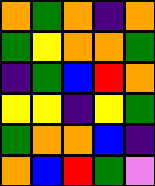[["orange", "green", "orange", "indigo", "orange"], ["green", "yellow", "orange", "orange", "green"], ["indigo", "green", "blue", "red", "orange"], ["yellow", "yellow", "indigo", "yellow", "green"], ["green", "orange", "orange", "blue", "indigo"], ["orange", "blue", "red", "green", "violet"]]